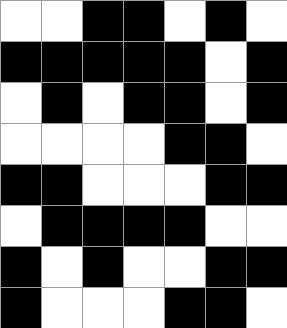[["white", "white", "black", "black", "white", "black", "white"], ["black", "black", "black", "black", "black", "white", "black"], ["white", "black", "white", "black", "black", "white", "black"], ["white", "white", "white", "white", "black", "black", "white"], ["black", "black", "white", "white", "white", "black", "black"], ["white", "black", "black", "black", "black", "white", "white"], ["black", "white", "black", "white", "white", "black", "black"], ["black", "white", "white", "white", "black", "black", "white"]]